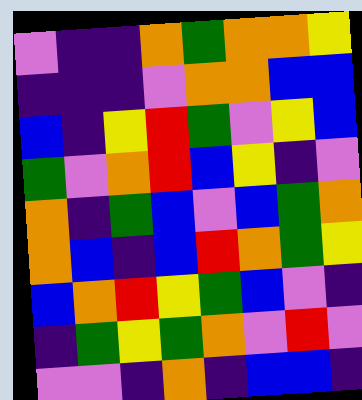[["violet", "indigo", "indigo", "orange", "green", "orange", "orange", "yellow"], ["indigo", "indigo", "indigo", "violet", "orange", "orange", "blue", "blue"], ["blue", "indigo", "yellow", "red", "green", "violet", "yellow", "blue"], ["green", "violet", "orange", "red", "blue", "yellow", "indigo", "violet"], ["orange", "indigo", "green", "blue", "violet", "blue", "green", "orange"], ["orange", "blue", "indigo", "blue", "red", "orange", "green", "yellow"], ["blue", "orange", "red", "yellow", "green", "blue", "violet", "indigo"], ["indigo", "green", "yellow", "green", "orange", "violet", "red", "violet"], ["violet", "violet", "indigo", "orange", "indigo", "blue", "blue", "indigo"]]